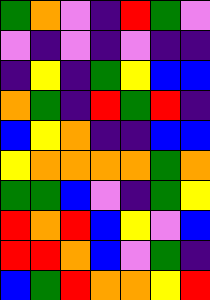[["green", "orange", "violet", "indigo", "red", "green", "violet"], ["violet", "indigo", "violet", "indigo", "violet", "indigo", "indigo"], ["indigo", "yellow", "indigo", "green", "yellow", "blue", "blue"], ["orange", "green", "indigo", "red", "green", "red", "indigo"], ["blue", "yellow", "orange", "indigo", "indigo", "blue", "blue"], ["yellow", "orange", "orange", "orange", "orange", "green", "orange"], ["green", "green", "blue", "violet", "indigo", "green", "yellow"], ["red", "orange", "red", "blue", "yellow", "violet", "blue"], ["red", "red", "orange", "blue", "violet", "green", "indigo"], ["blue", "green", "red", "orange", "orange", "yellow", "red"]]